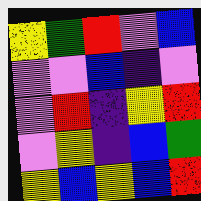[["yellow", "green", "red", "violet", "blue"], ["violet", "violet", "blue", "indigo", "violet"], ["violet", "red", "indigo", "yellow", "red"], ["violet", "yellow", "indigo", "blue", "green"], ["yellow", "blue", "yellow", "blue", "red"]]